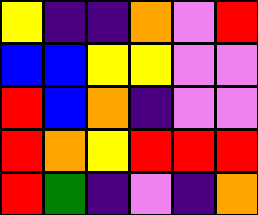[["yellow", "indigo", "indigo", "orange", "violet", "red"], ["blue", "blue", "yellow", "yellow", "violet", "violet"], ["red", "blue", "orange", "indigo", "violet", "violet"], ["red", "orange", "yellow", "red", "red", "red"], ["red", "green", "indigo", "violet", "indigo", "orange"]]